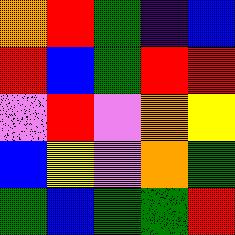[["orange", "red", "green", "indigo", "blue"], ["red", "blue", "green", "red", "red"], ["violet", "red", "violet", "orange", "yellow"], ["blue", "yellow", "violet", "orange", "green"], ["green", "blue", "green", "green", "red"]]